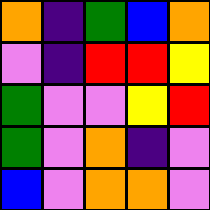[["orange", "indigo", "green", "blue", "orange"], ["violet", "indigo", "red", "red", "yellow"], ["green", "violet", "violet", "yellow", "red"], ["green", "violet", "orange", "indigo", "violet"], ["blue", "violet", "orange", "orange", "violet"]]